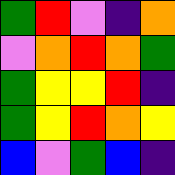[["green", "red", "violet", "indigo", "orange"], ["violet", "orange", "red", "orange", "green"], ["green", "yellow", "yellow", "red", "indigo"], ["green", "yellow", "red", "orange", "yellow"], ["blue", "violet", "green", "blue", "indigo"]]